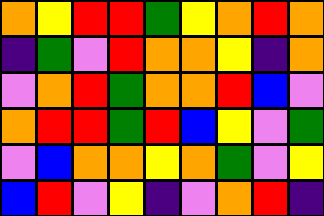[["orange", "yellow", "red", "red", "green", "yellow", "orange", "red", "orange"], ["indigo", "green", "violet", "red", "orange", "orange", "yellow", "indigo", "orange"], ["violet", "orange", "red", "green", "orange", "orange", "red", "blue", "violet"], ["orange", "red", "red", "green", "red", "blue", "yellow", "violet", "green"], ["violet", "blue", "orange", "orange", "yellow", "orange", "green", "violet", "yellow"], ["blue", "red", "violet", "yellow", "indigo", "violet", "orange", "red", "indigo"]]